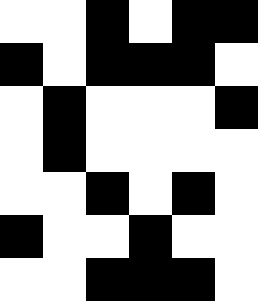[["white", "white", "black", "white", "black", "black"], ["black", "white", "black", "black", "black", "white"], ["white", "black", "white", "white", "white", "black"], ["white", "black", "white", "white", "white", "white"], ["white", "white", "black", "white", "black", "white"], ["black", "white", "white", "black", "white", "white"], ["white", "white", "black", "black", "black", "white"]]